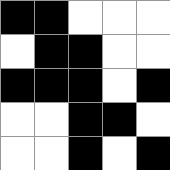[["black", "black", "white", "white", "white"], ["white", "black", "black", "white", "white"], ["black", "black", "black", "white", "black"], ["white", "white", "black", "black", "white"], ["white", "white", "black", "white", "black"]]